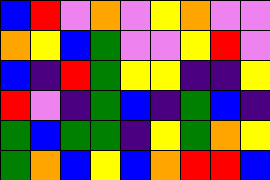[["blue", "red", "violet", "orange", "violet", "yellow", "orange", "violet", "violet"], ["orange", "yellow", "blue", "green", "violet", "violet", "yellow", "red", "violet"], ["blue", "indigo", "red", "green", "yellow", "yellow", "indigo", "indigo", "yellow"], ["red", "violet", "indigo", "green", "blue", "indigo", "green", "blue", "indigo"], ["green", "blue", "green", "green", "indigo", "yellow", "green", "orange", "yellow"], ["green", "orange", "blue", "yellow", "blue", "orange", "red", "red", "blue"]]